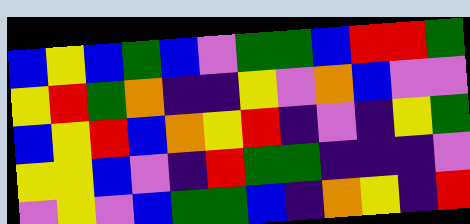[["blue", "yellow", "blue", "green", "blue", "violet", "green", "green", "blue", "red", "red", "green"], ["yellow", "red", "green", "orange", "indigo", "indigo", "yellow", "violet", "orange", "blue", "violet", "violet"], ["blue", "yellow", "red", "blue", "orange", "yellow", "red", "indigo", "violet", "indigo", "yellow", "green"], ["yellow", "yellow", "blue", "violet", "indigo", "red", "green", "green", "indigo", "indigo", "indigo", "violet"], ["violet", "yellow", "violet", "blue", "green", "green", "blue", "indigo", "orange", "yellow", "indigo", "red"]]